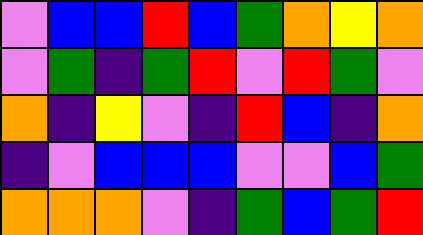[["violet", "blue", "blue", "red", "blue", "green", "orange", "yellow", "orange"], ["violet", "green", "indigo", "green", "red", "violet", "red", "green", "violet"], ["orange", "indigo", "yellow", "violet", "indigo", "red", "blue", "indigo", "orange"], ["indigo", "violet", "blue", "blue", "blue", "violet", "violet", "blue", "green"], ["orange", "orange", "orange", "violet", "indigo", "green", "blue", "green", "red"]]